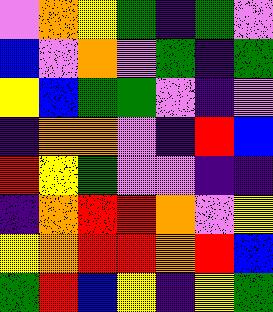[["violet", "orange", "yellow", "green", "indigo", "green", "violet"], ["blue", "violet", "orange", "violet", "green", "indigo", "green"], ["yellow", "blue", "green", "green", "violet", "indigo", "violet"], ["indigo", "orange", "orange", "violet", "indigo", "red", "blue"], ["red", "yellow", "green", "violet", "violet", "indigo", "indigo"], ["indigo", "orange", "red", "red", "orange", "violet", "yellow"], ["yellow", "orange", "red", "red", "orange", "red", "blue"], ["green", "red", "blue", "yellow", "indigo", "yellow", "green"]]